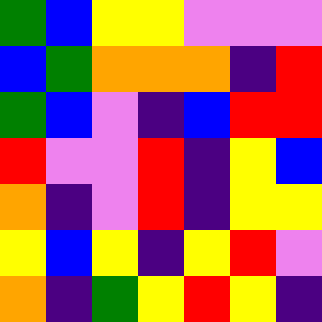[["green", "blue", "yellow", "yellow", "violet", "violet", "violet"], ["blue", "green", "orange", "orange", "orange", "indigo", "red"], ["green", "blue", "violet", "indigo", "blue", "red", "red"], ["red", "violet", "violet", "red", "indigo", "yellow", "blue"], ["orange", "indigo", "violet", "red", "indigo", "yellow", "yellow"], ["yellow", "blue", "yellow", "indigo", "yellow", "red", "violet"], ["orange", "indigo", "green", "yellow", "red", "yellow", "indigo"]]